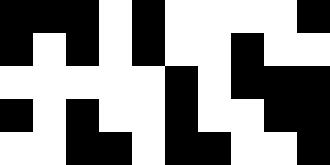[["black", "black", "black", "white", "black", "white", "white", "white", "white", "black"], ["black", "white", "black", "white", "black", "white", "white", "black", "white", "white"], ["white", "white", "white", "white", "white", "black", "white", "black", "black", "black"], ["black", "white", "black", "white", "white", "black", "white", "white", "black", "black"], ["white", "white", "black", "black", "white", "black", "black", "white", "white", "black"]]